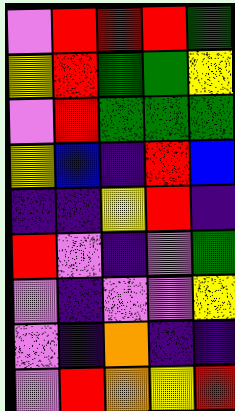[["violet", "red", "red", "red", "green"], ["yellow", "red", "green", "green", "yellow"], ["violet", "red", "green", "green", "green"], ["yellow", "blue", "indigo", "red", "blue"], ["indigo", "indigo", "yellow", "red", "indigo"], ["red", "violet", "indigo", "violet", "green"], ["violet", "indigo", "violet", "violet", "yellow"], ["violet", "indigo", "orange", "indigo", "indigo"], ["violet", "red", "orange", "yellow", "red"]]